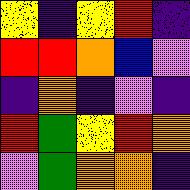[["yellow", "indigo", "yellow", "red", "indigo"], ["red", "red", "orange", "blue", "violet"], ["indigo", "orange", "indigo", "violet", "indigo"], ["red", "green", "yellow", "red", "orange"], ["violet", "green", "orange", "orange", "indigo"]]